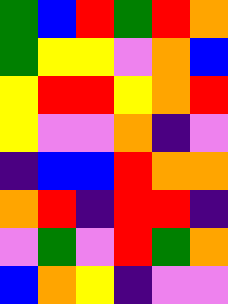[["green", "blue", "red", "green", "red", "orange"], ["green", "yellow", "yellow", "violet", "orange", "blue"], ["yellow", "red", "red", "yellow", "orange", "red"], ["yellow", "violet", "violet", "orange", "indigo", "violet"], ["indigo", "blue", "blue", "red", "orange", "orange"], ["orange", "red", "indigo", "red", "red", "indigo"], ["violet", "green", "violet", "red", "green", "orange"], ["blue", "orange", "yellow", "indigo", "violet", "violet"]]